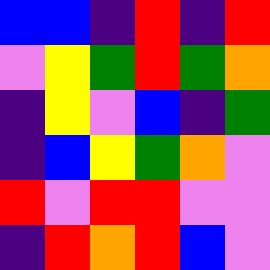[["blue", "blue", "indigo", "red", "indigo", "red"], ["violet", "yellow", "green", "red", "green", "orange"], ["indigo", "yellow", "violet", "blue", "indigo", "green"], ["indigo", "blue", "yellow", "green", "orange", "violet"], ["red", "violet", "red", "red", "violet", "violet"], ["indigo", "red", "orange", "red", "blue", "violet"]]